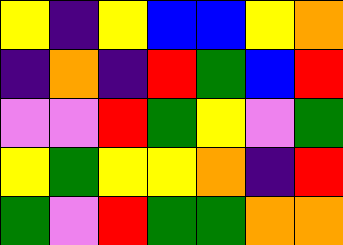[["yellow", "indigo", "yellow", "blue", "blue", "yellow", "orange"], ["indigo", "orange", "indigo", "red", "green", "blue", "red"], ["violet", "violet", "red", "green", "yellow", "violet", "green"], ["yellow", "green", "yellow", "yellow", "orange", "indigo", "red"], ["green", "violet", "red", "green", "green", "orange", "orange"]]